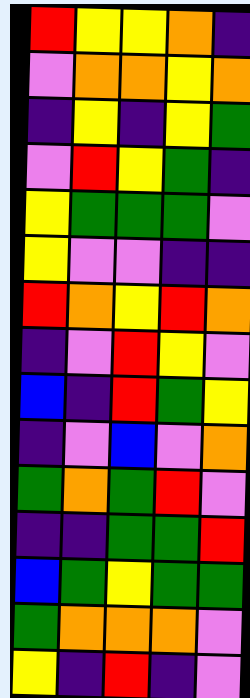[["red", "yellow", "yellow", "orange", "indigo"], ["violet", "orange", "orange", "yellow", "orange"], ["indigo", "yellow", "indigo", "yellow", "green"], ["violet", "red", "yellow", "green", "indigo"], ["yellow", "green", "green", "green", "violet"], ["yellow", "violet", "violet", "indigo", "indigo"], ["red", "orange", "yellow", "red", "orange"], ["indigo", "violet", "red", "yellow", "violet"], ["blue", "indigo", "red", "green", "yellow"], ["indigo", "violet", "blue", "violet", "orange"], ["green", "orange", "green", "red", "violet"], ["indigo", "indigo", "green", "green", "red"], ["blue", "green", "yellow", "green", "green"], ["green", "orange", "orange", "orange", "violet"], ["yellow", "indigo", "red", "indigo", "violet"]]